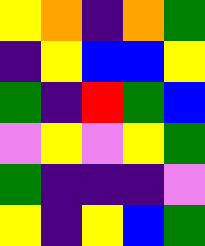[["yellow", "orange", "indigo", "orange", "green"], ["indigo", "yellow", "blue", "blue", "yellow"], ["green", "indigo", "red", "green", "blue"], ["violet", "yellow", "violet", "yellow", "green"], ["green", "indigo", "indigo", "indigo", "violet"], ["yellow", "indigo", "yellow", "blue", "green"]]